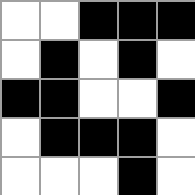[["white", "white", "black", "black", "black"], ["white", "black", "white", "black", "white"], ["black", "black", "white", "white", "black"], ["white", "black", "black", "black", "white"], ["white", "white", "white", "black", "white"]]